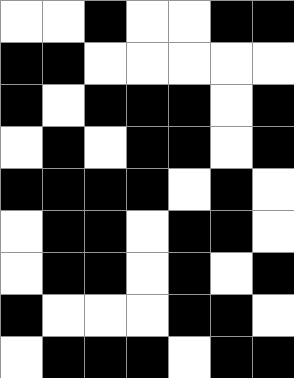[["white", "white", "black", "white", "white", "black", "black"], ["black", "black", "white", "white", "white", "white", "white"], ["black", "white", "black", "black", "black", "white", "black"], ["white", "black", "white", "black", "black", "white", "black"], ["black", "black", "black", "black", "white", "black", "white"], ["white", "black", "black", "white", "black", "black", "white"], ["white", "black", "black", "white", "black", "white", "black"], ["black", "white", "white", "white", "black", "black", "white"], ["white", "black", "black", "black", "white", "black", "black"]]